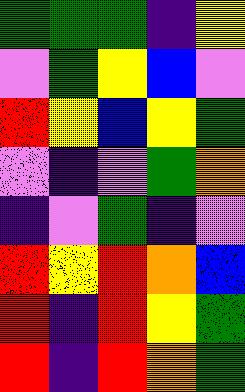[["green", "green", "green", "indigo", "yellow"], ["violet", "green", "yellow", "blue", "violet"], ["red", "yellow", "blue", "yellow", "green"], ["violet", "indigo", "violet", "green", "orange"], ["indigo", "violet", "green", "indigo", "violet"], ["red", "yellow", "red", "orange", "blue"], ["red", "indigo", "red", "yellow", "green"], ["red", "indigo", "red", "orange", "green"]]